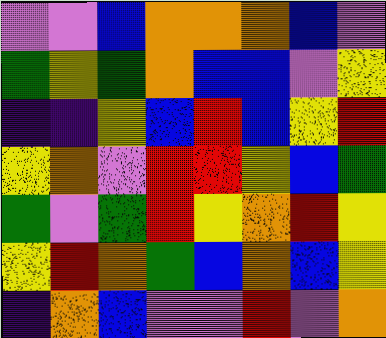[["violet", "violet", "blue", "orange", "orange", "orange", "blue", "violet"], ["green", "yellow", "green", "orange", "blue", "blue", "violet", "yellow"], ["indigo", "indigo", "yellow", "blue", "red", "blue", "yellow", "red"], ["yellow", "orange", "violet", "red", "red", "yellow", "blue", "green"], ["green", "violet", "green", "red", "yellow", "orange", "red", "yellow"], ["yellow", "red", "orange", "green", "blue", "orange", "blue", "yellow"], ["indigo", "orange", "blue", "violet", "violet", "red", "violet", "orange"]]